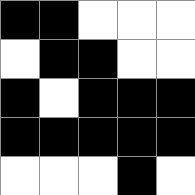[["black", "black", "white", "white", "white"], ["white", "black", "black", "white", "white"], ["black", "white", "black", "black", "black"], ["black", "black", "black", "black", "black"], ["white", "white", "white", "black", "white"]]